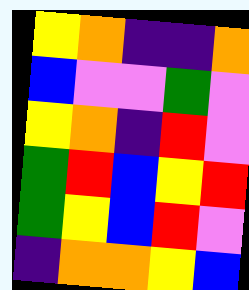[["yellow", "orange", "indigo", "indigo", "orange"], ["blue", "violet", "violet", "green", "violet"], ["yellow", "orange", "indigo", "red", "violet"], ["green", "red", "blue", "yellow", "red"], ["green", "yellow", "blue", "red", "violet"], ["indigo", "orange", "orange", "yellow", "blue"]]